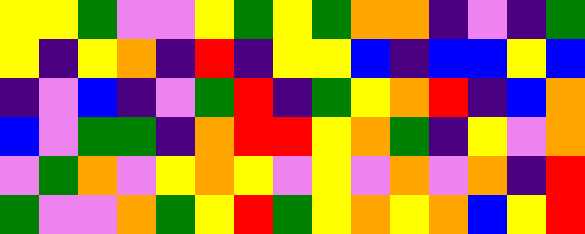[["yellow", "yellow", "green", "violet", "violet", "yellow", "green", "yellow", "green", "orange", "orange", "indigo", "violet", "indigo", "green"], ["yellow", "indigo", "yellow", "orange", "indigo", "red", "indigo", "yellow", "yellow", "blue", "indigo", "blue", "blue", "yellow", "blue"], ["indigo", "violet", "blue", "indigo", "violet", "green", "red", "indigo", "green", "yellow", "orange", "red", "indigo", "blue", "orange"], ["blue", "violet", "green", "green", "indigo", "orange", "red", "red", "yellow", "orange", "green", "indigo", "yellow", "violet", "orange"], ["violet", "green", "orange", "violet", "yellow", "orange", "yellow", "violet", "yellow", "violet", "orange", "violet", "orange", "indigo", "red"], ["green", "violet", "violet", "orange", "green", "yellow", "red", "green", "yellow", "orange", "yellow", "orange", "blue", "yellow", "red"]]